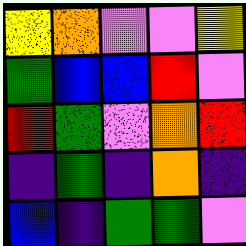[["yellow", "orange", "violet", "violet", "yellow"], ["green", "blue", "blue", "red", "violet"], ["red", "green", "violet", "orange", "red"], ["indigo", "green", "indigo", "orange", "indigo"], ["blue", "indigo", "green", "green", "violet"]]